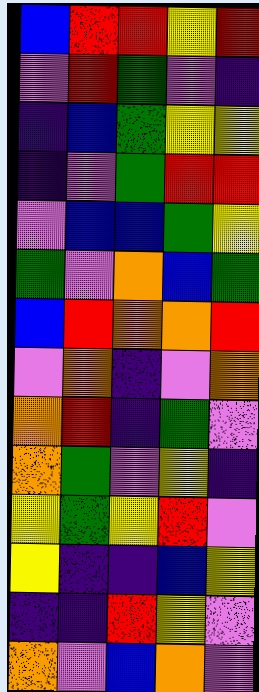[["blue", "red", "red", "yellow", "red"], ["violet", "red", "green", "violet", "indigo"], ["indigo", "blue", "green", "yellow", "yellow"], ["indigo", "violet", "green", "red", "red"], ["violet", "blue", "blue", "green", "yellow"], ["green", "violet", "orange", "blue", "green"], ["blue", "red", "orange", "orange", "red"], ["violet", "orange", "indigo", "violet", "orange"], ["orange", "red", "indigo", "green", "violet"], ["orange", "green", "violet", "yellow", "indigo"], ["yellow", "green", "yellow", "red", "violet"], ["yellow", "indigo", "indigo", "blue", "yellow"], ["indigo", "indigo", "red", "yellow", "violet"], ["orange", "violet", "blue", "orange", "violet"]]